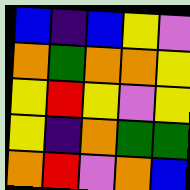[["blue", "indigo", "blue", "yellow", "violet"], ["orange", "green", "orange", "orange", "yellow"], ["yellow", "red", "yellow", "violet", "yellow"], ["yellow", "indigo", "orange", "green", "green"], ["orange", "red", "violet", "orange", "blue"]]